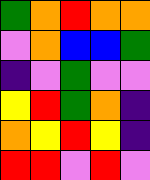[["green", "orange", "red", "orange", "orange"], ["violet", "orange", "blue", "blue", "green"], ["indigo", "violet", "green", "violet", "violet"], ["yellow", "red", "green", "orange", "indigo"], ["orange", "yellow", "red", "yellow", "indigo"], ["red", "red", "violet", "red", "violet"]]